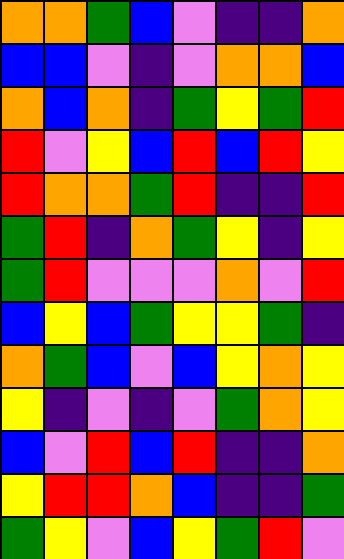[["orange", "orange", "green", "blue", "violet", "indigo", "indigo", "orange"], ["blue", "blue", "violet", "indigo", "violet", "orange", "orange", "blue"], ["orange", "blue", "orange", "indigo", "green", "yellow", "green", "red"], ["red", "violet", "yellow", "blue", "red", "blue", "red", "yellow"], ["red", "orange", "orange", "green", "red", "indigo", "indigo", "red"], ["green", "red", "indigo", "orange", "green", "yellow", "indigo", "yellow"], ["green", "red", "violet", "violet", "violet", "orange", "violet", "red"], ["blue", "yellow", "blue", "green", "yellow", "yellow", "green", "indigo"], ["orange", "green", "blue", "violet", "blue", "yellow", "orange", "yellow"], ["yellow", "indigo", "violet", "indigo", "violet", "green", "orange", "yellow"], ["blue", "violet", "red", "blue", "red", "indigo", "indigo", "orange"], ["yellow", "red", "red", "orange", "blue", "indigo", "indigo", "green"], ["green", "yellow", "violet", "blue", "yellow", "green", "red", "violet"]]